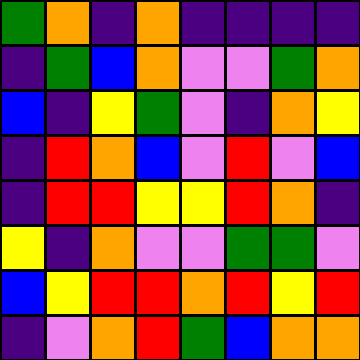[["green", "orange", "indigo", "orange", "indigo", "indigo", "indigo", "indigo"], ["indigo", "green", "blue", "orange", "violet", "violet", "green", "orange"], ["blue", "indigo", "yellow", "green", "violet", "indigo", "orange", "yellow"], ["indigo", "red", "orange", "blue", "violet", "red", "violet", "blue"], ["indigo", "red", "red", "yellow", "yellow", "red", "orange", "indigo"], ["yellow", "indigo", "orange", "violet", "violet", "green", "green", "violet"], ["blue", "yellow", "red", "red", "orange", "red", "yellow", "red"], ["indigo", "violet", "orange", "red", "green", "blue", "orange", "orange"]]